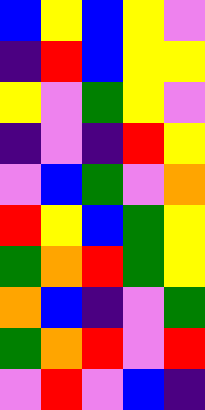[["blue", "yellow", "blue", "yellow", "violet"], ["indigo", "red", "blue", "yellow", "yellow"], ["yellow", "violet", "green", "yellow", "violet"], ["indigo", "violet", "indigo", "red", "yellow"], ["violet", "blue", "green", "violet", "orange"], ["red", "yellow", "blue", "green", "yellow"], ["green", "orange", "red", "green", "yellow"], ["orange", "blue", "indigo", "violet", "green"], ["green", "orange", "red", "violet", "red"], ["violet", "red", "violet", "blue", "indigo"]]